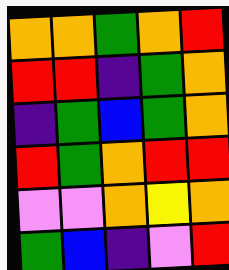[["orange", "orange", "green", "orange", "red"], ["red", "red", "indigo", "green", "orange"], ["indigo", "green", "blue", "green", "orange"], ["red", "green", "orange", "red", "red"], ["violet", "violet", "orange", "yellow", "orange"], ["green", "blue", "indigo", "violet", "red"]]